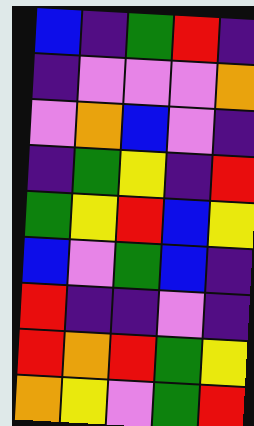[["blue", "indigo", "green", "red", "indigo"], ["indigo", "violet", "violet", "violet", "orange"], ["violet", "orange", "blue", "violet", "indigo"], ["indigo", "green", "yellow", "indigo", "red"], ["green", "yellow", "red", "blue", "yellow"], ["blue", "violet", "green", "blue", "indigo"], ["red", "indigo", "indigo", "violet", "indigo"], ["red", "orange", "red", "green", "yellow"], ["orange", "yellow", "violet", "green", "red"]]